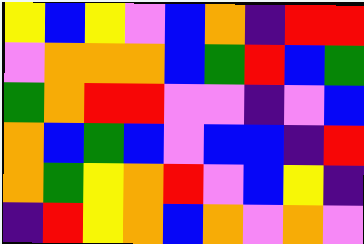[["yellow", "blue", "yellow", "violet", "blue", "orange", "indigo", "red", "red"], ["violet", "orange", "orange", "orange", "blue", "green", "red", "blue", "green"], ["green", "orange", "red", "red", "violet", "violet", "indigo", "violet", "blue"], ["orange", "blue", "green", "blue", "violet", "blue", "blue", "indigo", "red"], ["orange", "green", "yellow", "orange", "red", "violet", "blue", "yellow", "indigo"], ["indigo", "red", "yellow", "orange", "blue", "orange", "violet", "orange", "violet"]]